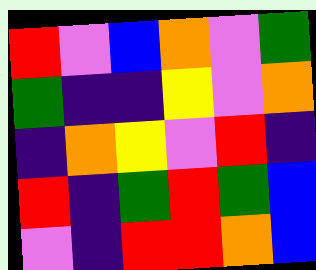[["red", "violet", "blue", "orange", "violet", "green"], ["green", "indigo", "indigo", "yellow", "violet", "orange"], ["indigo", "orange", "yellow", "violet", "red", "indigo"], ["red", "indigo", "green", "red", "green", "blue"], ["violet", "indigo", "red", "red", "orange", "blue"]]